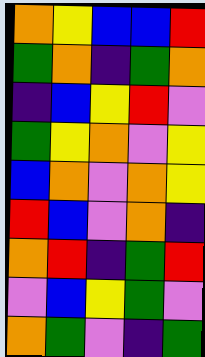[["orange", "yellow", "blue", "blue", "red"], ["green", "orange", "indigo", "green", "orange"], ["indigo", "blue", "yellow", "red", "violet"], ["green", "yellow", "orange", "violet", "yellow"], ["blue", "orange", "violet", "orange", "yellow"], ["red", "blue", "violet", "orange", "indigo"], ["orange", "red", "indigo", "green", "red"], ["violet", "blue", "yellow", "green", "violet"], ["orange", "green", "violet", "indigo", "green"]]